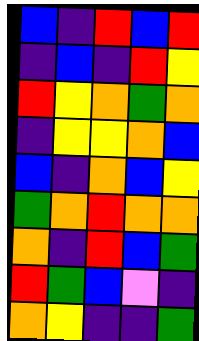[["blue", "indigo", "red", "blue", "red"], ["indigo", "blue", "indigo", "red", "yellow"], ["red", "yellow", "orange", "green", "orange"], ["indigo", "yellow", "yellow", "orange", "blue"], ["blue", "indigo", "orange", "blue", "yellow"], ["green", "orange", "red", "orange", "orange"], ["orange", "indigo", "red", "blue", "green"], ["red", "green", "blue", "violet", "indigo"], ["orange", "yellow", "indigo", "indigo", "green"]]